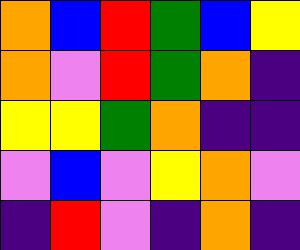[["orange", "blue", "red", "green", "blue", "yellow"], ["orange", "violet", "red", "green", "orange", "indigo"], ["yellow", "yellow", "green", "orange", "indigo", "indigo"], ["violet", "blue", "violet", "yellow", "orange", "violet"], ["indigo", "red", "violet", "indigo", "orange", "indigo"]]